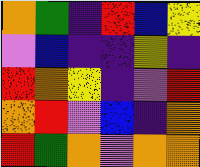[["orange", "green", "indigo", "red", "blue", "yellow"], ["violet", "blue", "indigo", "indigo", "yellow", "indigo"], ["red", "orange", "yellow", "indigo", "violet", "red"], ["orange", "red", "violet", "blue", "indigo", "orange"], ["red", "green", "orange", "violet", "orange", "orange"]]